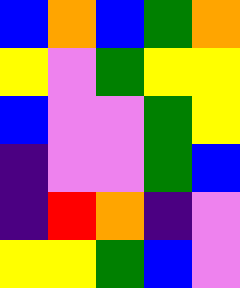[["blue", "orange", "blue", "green", "orange"], ["yellow", "violet", "green", "yellow", "yellow"], ["blue", "violet", "violet", "green", "yellow"], ["indigo", "violet", "violet", "green", "blue"], ["indigo", "red", "orange", "indigo", "violet"], ["yellow", "yellow", "green", "blue", "violet"]]